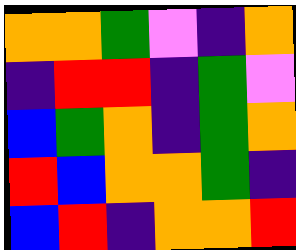[["orange", "orange", "green", "violet", "indigo", "orange"], ["indigo", "red", "red", "indigo", "green", "violet"], ["blue", "green", "orange", "indigo", "green", "orange"], ["red", "blue", "orange", "orange", "green", "indigo"], ["blue", "red", "indigo", "orange", "orange", "red"]]